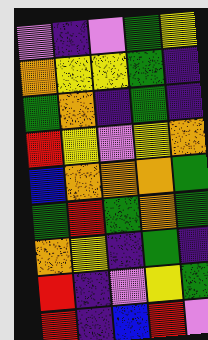[["violet", "indigo", "violet", "green", "yellow"], ["orange", "yellow", "yellow", "green", "indigo"], ["green", "orange", "indigo", "green", "indigo"], ["red", "yellow", "violet", "yellow", "orange"], ["blue", "orange", "orange", "orange", "green"], ["green", "red", "green", "orange", "green"], ["orange", "yellow", "indigo", "green", "indigo"], ["red", "indigo", "violet", "yellow", "green"], ["red", "indigo", "blue", "red", "violet"]]